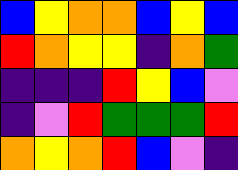[["blue", "yellow", "orange", "orange", "blue", "yellow", "blue"], ["red", "orange", "yellow", "yellow", "indigo", "orange", "green"], ["indigo", "indigo", "indigo", "red", "yellow", "blue", "violet"], ["indigo", "violet", "red", "green", "green", "green", "red"], ["orange", "yellow", "orange", "red", "blue", "violet", "indigo"]]